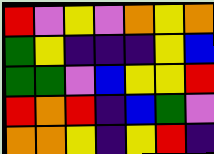[["red", "violet", "yellow", "violet", "orange", "yellow", "orange"], ["green", "yellow", "indigo", "indigo", "indigo", "yellow", "blue"], ["green", "green", "violet", "blue", "yellow", "yellow", "red"], ["red", "orange", "red", "indigo", "blue", "green", "violet"], ["orange", "orange", "yellow", "indigo", "yellow", "red", "indigo"]]